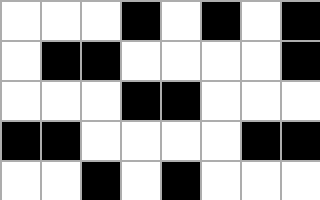[["white", "white", "white", "black", "white", "black", "white", "black"], ["white", "black", "black", "white", "white", "white", "white", "black"], ["white", "white", "white", "black", "black", "white", "white", "white"], ["black", "black", "white", "white", "white", "white", "black", "black"], ["white", "white", "black", "white", "black", "white", "white", "white"]]